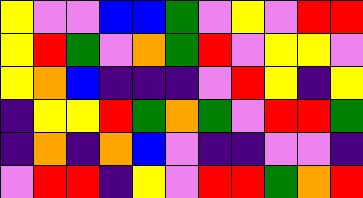[["yellow", "violet", "violet", "blue", "blue", "green", "violet", "yellow", "violet", "red", "red"], ["yellow", "red", "green", "violet", "orange", "green", "red", "violet", "yellow", "yellow", "violet"], ["yellow", "orange", "blue", "indigo", "indigo", "indigo", "violet", "red", "yellow", "indigo", "yellow"], ["indigo", "yellow", "yellow", "red", "green", "orange", "green", "violet", "red", "red", "green"], ["indigo", "orange", "indigo", "orange", "blue", "violet", "indigo", "indigo", "violet", "violet", "indigo"], ["violet", "red", "red", "indigo", "yellow", "violet", "red", "red", "green", "orange", "red"]]